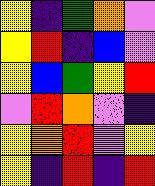[["yellow", "indigo", "green", "orange", "violet"], ["yellow", "red", "indigo", "blue", "violet"], ["yellow", "blue", "green", "yellow", "red"], ["violet", "red", "orange", "violet", "indigo"], ["yellow", "orange", "red", "violet", "yellow"], ["yellow", "indigo", "red", "indigo", "red"]]